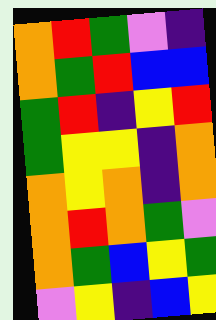[["orange", "red", "green", "violet", "indigo"], ["orange", "green", "red", "blue", "blue"], ["green", "red", "indigo", "yellow", "red"], ["green", "yellow", "yellow", "indigo", "orange"], ["orange", "yellow", "orange", "indigo", "orange"], ["orange", "red", "orange", "green", "violet"], ["orange", "green", "blue", "yellow", "green"], ["violet", "yellow", "indigo", "blue", "yellow"]]